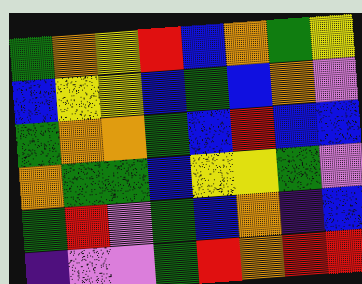[["green", "orange", "yellow", "red", "blue", "orange", "green", "yellow"], ["blue", "yellow", "yellow", "blue", "green", "blue", "orange", "violet"], ["green", "orange", "orange", "green", "blue", "red", "blue", "blue"], ["orange", "green", "green", "blue", "yellow", "yellow", "green", "violet"], ["green", "red", "violet", "green", "blue", "orange", "indigo", "blue"], ["indigo", "violet", "violet", "green", "red", "orange", "red", "red"]]